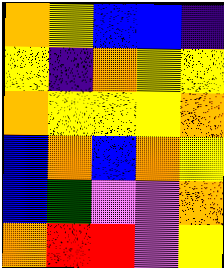[["orange", "yellow", "blue", "blue", "indigo"], ["yellow", "indigo", "orange", "yellow", "yellow"], ["orange", "yellow", "yellow", "yellow", "orange"], ["blue", "orange", "blue", "orange", "yellow"], ["blue", "green", "violet", "violet", "orange"], ["orange", "red", "red", "violet", "yellow"]]